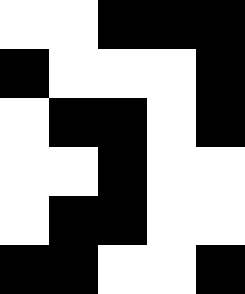[["white", "white", "black", "black", "black"], ["black", "white", "white", "white", "black"], ["white", "black", "black", "white", "black"], ["white", "white", "black", "white", "white"], ["white", "black", "black", "white", "white"], ["black", "black", "white", "white", "black"]]